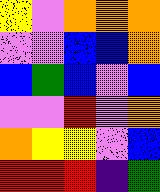[["yellow", "violet", "orange", "orange", "orange"], ["violet", "violet", "blue", "blue", "orange"], ["blue", "green", "blue", "violet", "blue"], ["violet", "violet", "red", "violet", "orange"], ["orange", "yellow", "yellow", "violet", "blue"], ["red", "red", "red", "indigo", "green"]]